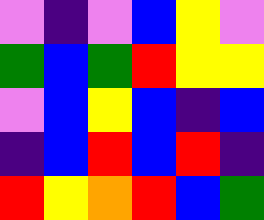[["violet", "indigo", "violet", "blue", "yellow", "violet"], ["green", "blue", "green", "red", "yellow", "yellow"], ["violet", "blue", "yellow", "blue", "indigo", "blue"], ["indigo", "blue", "red", "blue", "red", "indigo"], ["red", "yellow", "orange", "red", "blue", "green"]]